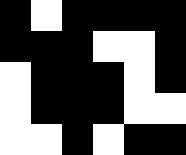[["black", "white", "black", "black", "black", "black"], ["black", "black", "black", "white", "white", "black"], ["white", "black", "black", "black", "white", "black"], ["white", "black", "black", "black", "white", "white"], ["white", "white", "black", "white", "black", "black"]]